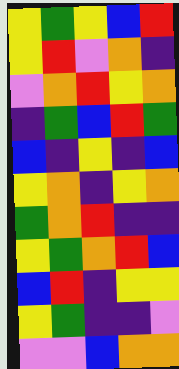[["yellow", "green", "yellow", "blue", "red"], ["yellow", "red", "violet", "orange", "indigo"], ["violet", "orange", "red", "yellow", "orange"], ["indigo", "green", "blue", "red", "green"], ["blue", "indigo", "yellow", "indigo", "blue"], ["yellow", "orange", "indigo", "yellow", "orange"], ["green", "orange", "red", "indigo", "indigo"], ["yellow", "green", "orange", "red", "blue"], ["blue", "red", "indigo", "yellow", "yellow"], ["yellow", "green", "indigo", "indigo", "violet"], ["violet", "violet", "blue", "orange", "orange"]]